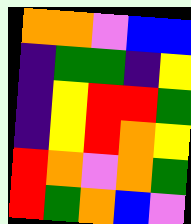[["orange", "orange", "violet", "blue", "blue"], ["indigo", "green", "green", "indigo", "yellow"], ["indigo", "yellow", "red", "red", "green"], ["indigo", "yellow", "red", "orange", "yellow"], ["red", "orange", "violet", "orange", "green"], ["red", "green", "orange", "blue", "violet"]]